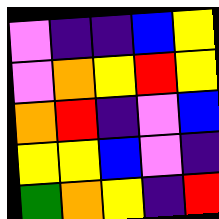[["violet", "indigo", "indigo", "blue", "yellow"], ["violet", "orange", "yellow", "red", "yellow"], ["orange", "red", "indigo", "violet", "blue"], ["yellow", "yellow", "blue", "violet", "indigo"], ["green", "orange", "yellow", "indigo", "red"]]